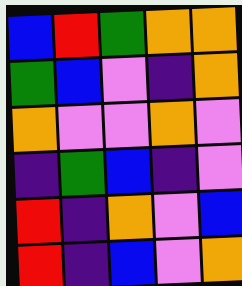[["blue", "red", "green", "orange", "orange"], ["green", "blue", "violet", "indigo", "orange"], ["orange", "violet", "violet", "orange", "violet"], ["indigo", "green", "blue", "indigo", "violet"], ["red", "indigo", "orange", "violet", "blue"], ["red", "indigo", "blue", "violet", "orange"]]